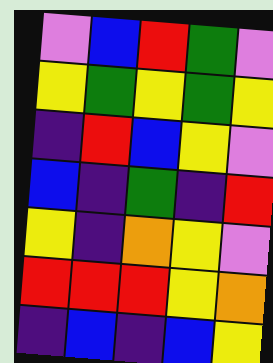[["violet", "blue", "red", "green", "violet"], ["yellow", "green", "yellow", "green", "yellow"], ["indigo", "red", "blue", "yellow", "violet"], ["blue", "indigo", "green", "indigo", "red"], ["yellow", "indigo", "orange", "yellow", "violet"], ["red", "red", "red", "yellow", "orange"], ["indigo", "blue", "indigo", "blue", "yellow"]]